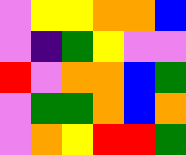[["violet", "yellow", "yellow", "orange", "orange", "blue"], ["violet", "indigo", "green", "yellow", "violet", "violet"], ["red", "violet", "orange", "orange", "blue", "green"], ["violet", "green", "green", "orange", "blue", "orange"], ["violet", "orange", "yellow", "red", "red", "green"]]